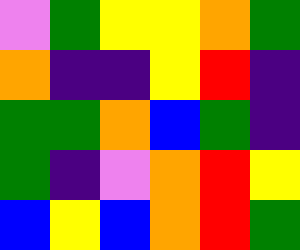[["violet", "green", "yellow", "yellow", "orange", "green"], ["orange", "indigo", "indigo", "yellow", "red", "indigo"], ["green", "green", "orange", "blue", "green", "indigo"], ["green", "indigo", "violet", "orange", "red", "yellow"], ["blue", "yellow", "blue", "orange", "red", "green"]]